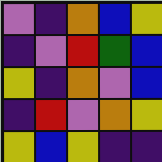[["violet", "indigo", "orange", "blue", "yellow"], ["indigo", "violet", "red", "green", "blue"], ["yellow", "indigo", "orange", "violet", "blue"], ["indigo", "red", "violet", "orange", "yellow"], ["yellow", "blue", "yellow", "indigo", "indigo"]]